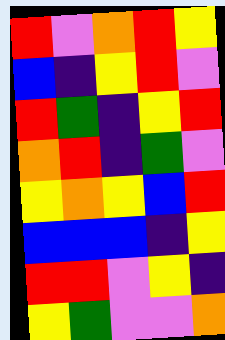[["red", "violet", "orange", "red", "yellow"], ["blue", "indigo", "yellow", "red", "violet"], ["red", "green", "indigo", "yellow", "red"], ["orange", "red", "indigo", "green", "violet"], ["yellow", "orange", "yellow", "blue", "red"], ["blue", "blue", "blue", "indigo", "yellow"], ["red", "red", "violet", "yellow", "indigo"], ["yellow", "green", "violet", "violet", "orange"]]